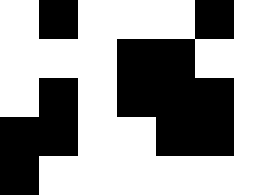[["white", "black", "white", "white", "white", "black", "white"], ["white", "white", "white", "black", "black", "white", "white"], ["white", "black", "white", "black", "black", "black", "white"], ["black", "black", "white", "white", "black", "black", "white"], ["black", "white", "white", "white", "white", "white", "white"]]